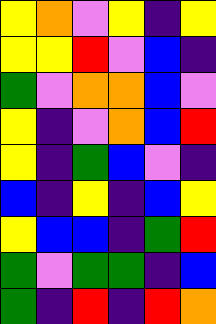[["yellow", "orange", "violet", "yellow", "indigo", "yellow"], ["yellow", "yellow", "red", "violet", "blue", "indigo"], ["green", "violet", "orange", "orange", "blue", "violet"], ["yellow", "indigo", "violet", "orange", "blue", "red"], ["yellow", "indigo", "green", "blue", "violet", "indigo"], ["blue", "indigo", "yellow", "indigo", "blue", "yellow"], ["yellow", "blue", "blue", "indigo", "green", "red"], ["green", "violet", "green", "green", "indigo", "blue"], ["green", "indigo", "red", "indigo", "red", "orange"]]